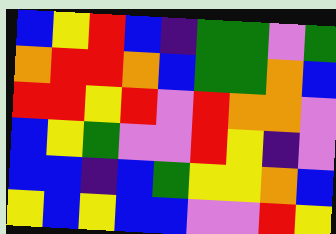[["blue", "yellow", "red", "blue", "indigo", "green", "green", "violet", "green"], ["orange", "red", "red", "orange", "blue", "green", "green", "orange", "blue"], ["red", "red", "yellow", "red", "violet", "red", "orange", "orange", "violet"], ["blue", "yellow", "green", "violet", "violet", "red", "yellow", "indigo", "violet"], ["blue", "blue", "indigo", "blue", "green", "yellow", "yellow", "orange", "blue"], ["yellow", "blue", "yellow", "blue", "blue", "violet", "violet", "red", "yellow"]]